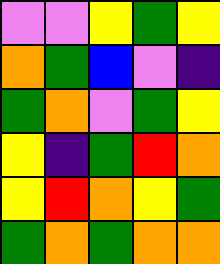[["violet", "violet", "yellow", "green", "yellow"], ["orange", "green", "blue", "violet", "indigo"], ["green", "orange", "violet", "green", "yellow"], ["yellow", "indigo", "green", "red", "orange"], ["yellow", "red", "orange", "yellow", "green"], ["green", "orange", "green", "orange", "orange"]]